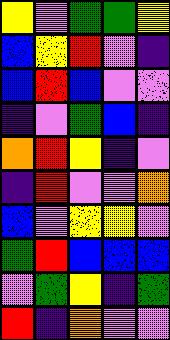[["yellow", "violet", "green", "green", "yellow"], ["blue", "yellow", "red", "violet", "indigo"], ["blue", "red", "blue", "violet", "violet"], ["indigo", "violet", "green", "blue", "indigo"], ["orange", "red", "yellow", "indigo", "violet"], ["indigo", "red", "violet", "violet", "orange"], ["blue", "violet", "yellow", "yellow", "violet"], ["green", "red", "blue", "blue", "blue"], ["violet", "green", "yellow", "indigo", "green"], ["red", "indigo", "orange", "violet", "violet"]]